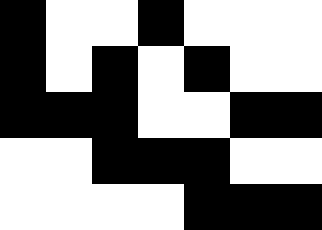[["black", "white", "white", "black", "white", "white", "white"], ["black", "white", "black", "white", "black", "white", "white"], ["black", "black", "black", "white", "white", "black", "black"], ["white", "white", "black", "black", "black", "white", "white"], ["white", "white", "white", "white", "black", "black", "black"]]